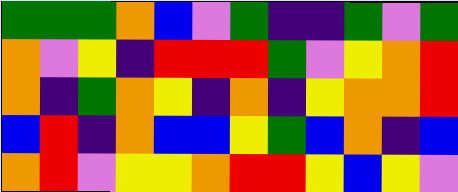[["green", "green", "green", "orange", "blue", "violet", "green", "indigo", "indigo", "green", "violet", "green"], ["orange", "violet", "yellow", "indigo", "red", "red", "red", "green", "violet", "yellow", "orange", "red"], ["orange", "indigo", "green", "orange", "yellow", "indigo", "orange", "indigo", "yellow", "orange", "orange", "red"], ["blue", "red", "indigo", "orange", "blue", "blue", "yellow", "green", "blue", "orange", "indigo", "blue"], ["orange", "red", "violet", "yellow", "yellow", "orange", "red", "red", "yellow", "blue", "yellow", "violet"]]